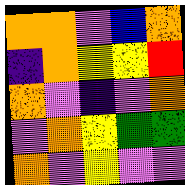[["orange", "orange", "violet", "blue", "orange"], ["indigo", "orange", "yellow", "yellow", "red"], ["orange", "violet", "indigo", "violet", "orange"], ["violet", "orange", "yellow", "green", "green"], ["orange", "violet", "yellow", "violet", "violet"]]